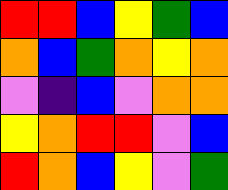[["red", "red", "blue", "yellow", "green", "blue"], ["orange", "blue", "green", "orange", "yellow", "orange"], ["violet", "indigo", "blue", "violet", "orange", "orange"], ["yellow", "orange", "red", "red", "violet", "blue"], ["red", "orange", "blue", "yellow", "violet", "green"]]